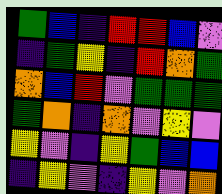[["green", "blue", "indigo", "red", "red", "blue", "violet"], ["indigo", "green", "yellow", "indigo", "red", "orange", "green"], ["orange", "blue", "red", "violet", "green", "green", "green"], ["green", "orange", "indigo", "orange", "violet", "yellow", "violet"], ["yellow", "violet", "indigo", "yellow", "green", "blue", "blue"], ["indigo", "yellow", "violet", "indigo", "yellow", "violet", "orange"]]